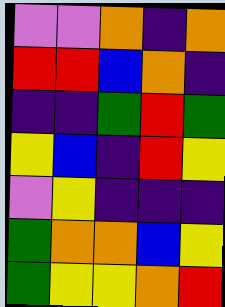[["violet", "violet", "orange", "indigo", "orange"], ["red", "red", "blue", "orange", "indigo"], ["indigo", "indigo", "green", "red", "green"], ["yellow", "blue", "indigo", "red", "yellow"], ["violet", "yellow", "indigo", "indigo", "indigo"], ["green", "orange", "orange", "blue", "yellow"], ["green", "yellow", "yellow", "orange", "red"]]